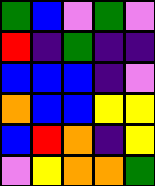[["green", "blue", "violet", "green", "violet"], ["red", "indigo", "green", "indigo", "indigo"], ["blue", "blue", "blue", "indigo", "violet"], ["orange", "blue", "blue", "yellow", "yellow"], ["blue", "red", "orange", "indigo", "yellow"], ["violet", "yellow", "orange", "orange", "green"]]